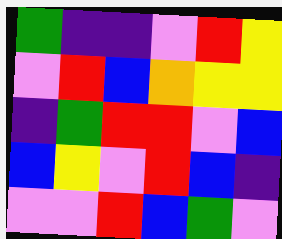[["green", "indigo", "indigo", "violet", "red", "yellow"], ["violet", "red", "blue", "orange", "yellow", "yellow"], ["indigo", "green", "red", "red", "violet", "blue"], ["blue", "yellow", "violet", "red", "blue", "indigo"], ["violet", "violet", "red", "blue", "green", "violet"]]